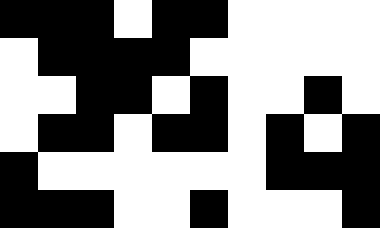[["black", "black", "black", "white", "black", "black", "white", "white", "white", "white"], ["white", "black", "black", "black", "black", "white", "white", "white", "white", "white"], ["white", "white", "black", "black", "white", "black", "white", "white", "black", "white"], ["white", "black", "black", "white", "black", "black", "white", "black", "white", "black"], ["black", "white", "white", "white", "white", "white", "white", "black", "black", "black"], ["black", "black", "black", "white", "white", "black", "white", "white", "white", "black"]]